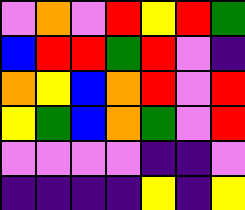[["violet", "orange", "violet", "red", "yellow", "red", "green"], ["blue", "red", "red", "green", "red", "violet", "indigo"], ["orange", "yellow", "blue", "orange", "red", "violet", "red"], ["yellow", "green", "blue", "orange", "green", "violet", "red"], ["violet", "violet", "violet", "violet", "indigo", "indigo", "violet"], ["indigo", "indigo", "indigo", "indigo", "yellow", "indigo", "yellow"]]